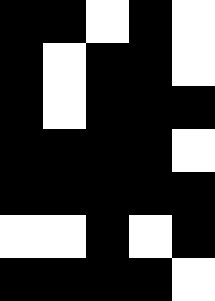[["black", "black", "white", "black", "white"], ["black", "white", "black", "black", "white"], ["black", "white", "black", "black", "black"], ["black", "black", "black", "black", "white"], ["black", "black", "black", "black", "black"], ["white", "white", "black", "white", "black"], ["black", "black", "black", "black", "white"]]